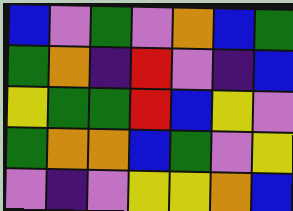[["blue", "violet", "green", "violet", "orange", "blue", "green"], ["green", "orange", "indigo", "red", "violet", "indigo", "blue"], ["yellow", "green", "green", "red", "blue", "yellow", "violet"], ["green", "orange", "orange", "blue", "green", "violet", "yellow"], ["violet", "indigo", "violet", "yellow", "yellow", "orange", "blue"]]